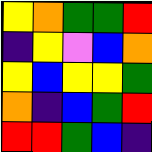[["yellow", "orange", "green", "green", "red"], ["indigo", "yellow", "violet", "blue", "orange"], ["yellow", "blue", "yellow", "yellow", "green"], ["orange", "indigo", "blue", "green", "red"], ["red", "red", "green", "blue", "indigo"]]